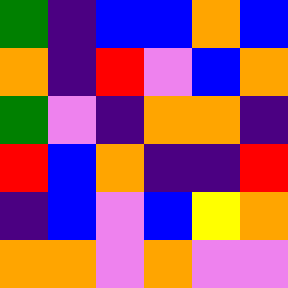[["green", "indigo", "blue", "blue", "orange", "blue"], ["orange", "indigo", "red", "violet", "blue", "orange"], ["green", "violet", "indigo", "orange", "orange", "indigo"], ["red", "blue", "orange", "indigo", "indigo", "red"], ["indigo", "blue", "violet", "blue", "yellow", "orange"], ["orange", "orange", "violet", "orange", "violet", "violet"]]